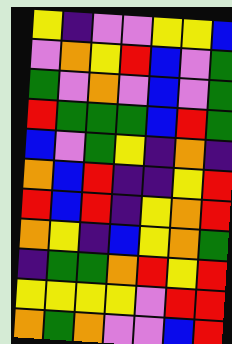[["yellow", "indigo", "violet", "violet", "yellow", "yellow", "blue"], ["violet", "orange", "yellow", "red", "blue", "violet", "green"], ["green", "violet", "orange", "violet", "blue", "violet", "green"], ["red", "green", "green", "green", "blue", "red", "green"], ["blue", "violet", "green", "yellow", "indigo", "orange", "indigo"], ["orange", "blue", "red", "indigo", "indigo", "yellow", "red"], ["red", "blue", "red", "indigo", "yellow", "orange", "red"], ["orange", "yellow", "indigo", "blue", "yellow", "orange", "green"], ["indigo", "green", "green", "orange", "red", "yellow", "red"], ["yellow", "yellow", "yellow", "yellow", "violet", "red", "red"], ["orange", "green", "orange", "violet", "violet", "blue", "red"]]